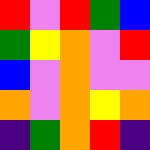[["red", "violet", "red", "green", "blue"], ["green", "yellow", "orange", "violet", "red"], ["blue", "violet", "orange", "violet", "violet"], ["orange", "violet", "orange", "yellow", "orange"], ["indigo", "green", "orange", "red", "indigo"]]